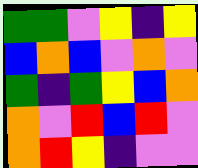[["green", "green", "violet", "yellow", "indigo", "yellow"], ["blue", "orange", "blue", "violet", "orange", "violet"], ["green", "indigo", "green", "yellow", "blue", "orange"], ["orange", "violet", "red", "blue", "red", "violet"], ["orange", "red", "yellow", "indigo", "violet", "violet"]]